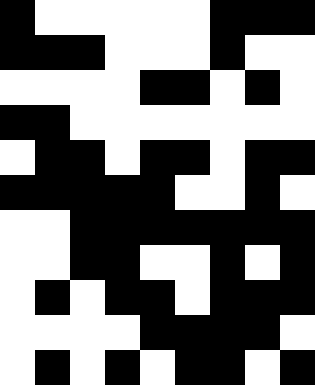[["black", "white", "white", "white", "white", "white", "black", "black", "black"], ["black", "black", "black", "white", "white", "white", "black", "white", "white"], ["white", "white", "white", "white", "black", "black", "white", "black", "white"], ["black", "black", "white", "white", "white", "white", "white", "white", "white"], ["white", "black", "black", "white", "black", "black", "white", "black", "black"], ["black", "black", "black", "black", "black", "white", "white", "black", "white"], ["white", "white", "black", "black", "black", "black", "black", "black", "black"], ["white", "white", "black", "black", "white", "white", "black", "white", "black"], ["white", "black", "white", "black", "black", "white", "black", "black", "black"], ["white", "white", "white", "white", "black", "black", "black", "black", "white"], ["white", "black", "white", "black", "white", "black", "black", "white", "black"]]